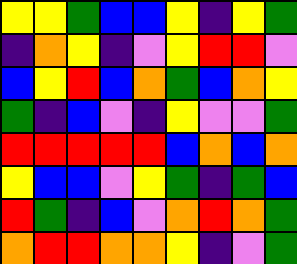[["yellow", "yellow", "green", "blue", "blue", "yellow", "indigo", "yellow", "green"], ["indigo", "orange", "yellow", "indigo", "violet", "yellow", "red", "red", "violet"], ["blue", "yellow", "red", "blue", "orange", "green", "blue", "orange", "yellow"], ["green", "indigo", "blue", "violet", "indigo", "yellow", "violet", "violet", "green"], ["red", "red", "red", "red", "red", "blue", "orange", "blue", "orange"], ["yellow", "blue", "blue", "violet", "yellow", "green", "indigo", "green", "blue"], ["red", "green", "indigo", "blue", "violet", "orange", "red", "orange", "green"], ["orange", "red", "red", "orange", "orange", "yellow", "indigo", "violet", "green"]]